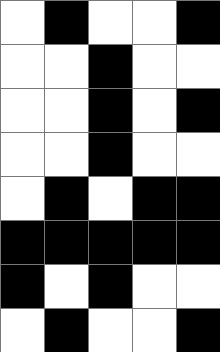[["white", "black", "white", "white", "black"], ["white", "white", "black", "white", "white"], ["white", "white", "black", "white", "black"], ["white", "white", "black", "white", "white"], ["white", "black", "white", "black", "black"], ["black", "black", "black", "black", "black"], ["black", "white", "black", "white", "white"], ["white", "black", "white", "white", "black"]]